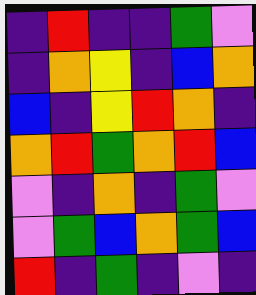[["indigo", "red", "indigo", "indigo", "green", "violet"], ["indigo", "orange", "yellow", "indigo", "blue", "orange"], ["blue", "indigo", "yellow", "red", "orange", "indigo"], ["orange", "red", "green", "orange", "red", "blue"], ["violet", "indigo", "orange", "indigo", "green", "violet"], ["violet", "green", "blue", "orange", "green", "blue"], ["red", "indigo", "green", "indigo", "violet", "indigo"]]